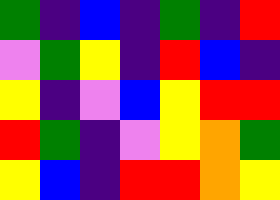[["green", "indigo", "blue", "indigo", "green", "indigo", "red"], ["violet", "green", "yellow", "indigo", "red", "blue", "indigo"], ["yellow", "indigo", "violet", "blue", "yellow", "red", "red"], ["red", "green", "indigo", "violet", "yellow", "orange", "green"], ["yellow", "blue", "indigo", "red", "red", "orange", "yellow"]]